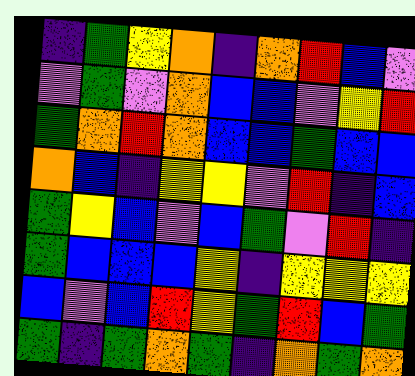[["indigo", "green", "yellow", "orange", "indigo", "orange", "red", "blue", "violet"], ["violet", "green", "violet", "orange", "blue", "blue", "violet", "yellow", "red"], ["green", "orange", "red", "orange", "blue", "blue", "green", "blue", "blue"], ["orange", "blue", "indigo", "yellow", "yellow", "violet", "red", "indigo", "blue"], ["green", "yellow", "blue", "violet", "blue", "green", "violet", "red", "indigo"], ["green", "blue", "blue", "blue", "yellow", "indigo", "yellow", "yellow", "yellow"], ["blue", "violet", "blue", "red", "yellow", "green", "red", "blue", "green"], ["green", "indigo", "green", "orange", "green", "indigo", "orange", "green", "orange"]]